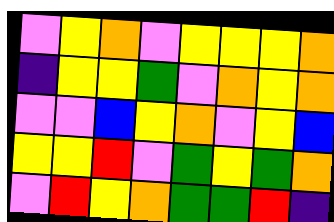[["violet", "yellow", "orange", "violet", "yellow", "yellow", "yellow", "orange"], ["indigo", "yellow", "yellow", "green", "violet", "orange", "yellow", "orange"], ["violet", "violet", "blue", "yellow", "orange", "violet", "yellow", "blue"], ["yellow", "yellow", "red", "violet", "green", "yellow", "green", "orange"], ["violet", "red", "yellow", "orange", "green", "green", "red", "indigo"]]